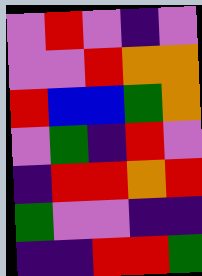[["violet", "red", "violet", "indigo", "violet"], ["violet", "violet", "red", "orange", "orange"], ["red", "blue", "blue", "green", "orange"], ["violet", "green", "indigo", "red", "violet"], ["indigo", "red", "red", "orange", "red"], ["green", "violet", "violet", "indigo", "indigo"], ["indigo", "indigo", "red", "red", "green"]]